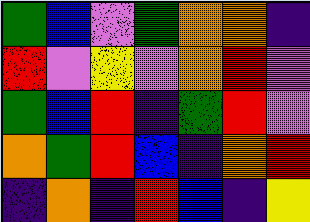[["green", "blue", "violet", "green", "orange", "orange", "indigo"], ["red", "violet", "yellow", "violet", "orange", "red", "violet"], ["green", "blue", "red", "indigo", "green", "red", "violet"], ["orange", "green", "red", "blue", "indigo", "orange", "red"], ["indigo", "orange", "indigo", "red", "blue", "indigo", "yellow"]]